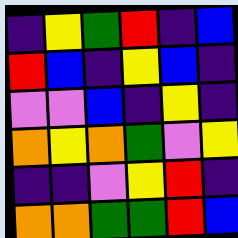[["indigo", "yellow", "green", "red", "indigo", "blue"], ["red", "blue", "indigo", "yellow", "blue", "indigo"], ["violet", "violet", "blue", "indigo", "yellow", "indigo"], ["orange", "yellow", "orange", "green", "violet", "yellow"], ["indigo", "indigo", "violet", "yellow", "red", "indigo"], ["orange", "orange", "green", "green", "red", "blue"]]